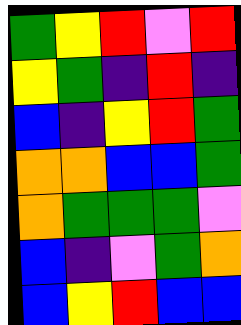[["green", "yellow", "red", "violet", "red"], ["yellow", "green", "indigo", "red", "indigo"], ["blue", "indigo", "yellow", "red", "green"], ["orange", "orange", "blue", "blue", "green"], ["orange", "green", "green", "green", "violet"], ["blue", "indigo", "violet", "green", "orange"], ["blue", "yellow", "red", "blue", "blue"]]